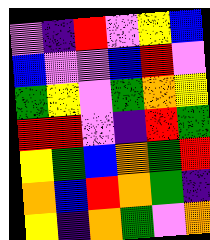[["violet", "indigo", "red", "violet", "yellow", "blue"], ["blue", "violet", "violet", "blue", "red", "violet"], ["green", "yellow", "violet", "green", "orange", "yellow"], ["red", "red", "violet", "indigo", "red", "green"], ["yellow", "green", "blue", "orange", "green", "red"], ["orange", "blue", "red", "orange", "green", "indigo"], ["yellow", "indigo", "orange", "green", "violet", "orange"]]